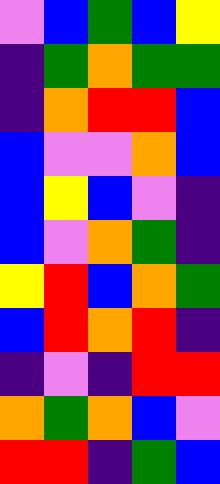[["violet", "blue", "green", "blue", "yellow"], ["indigo", "green", "orange", "green", "green"], ["indigo", "orange", "red", "red", "blue"], ["blue", "violet", "violet", "orange", "blue"], ["blue", "yellow", "blue", "violet", "indigo"], ["blue", "violet", "orange", "green", "indigo"], ["yellow", "red", "blue", "orange", "green"], ["blue", "red", "orange", "red", "indigo"], ["indigo", "violet", "indigo", "red", "red"], ["orange", "green", "orange", "blue", "violet"], ["red", "red", "indigo", "green", "blue"]]